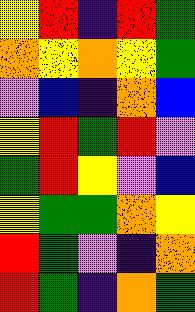[["yellow", "red", "indigo", "red", "green"], ["orange", "yellow", "orange", "yellow", "green"], ["violet", "blue", "indigo", "orange", "blue"], ["yellow", "red", "green", "red", "violet"], ["green", "red", "yellow", "violet", "blue"], ["yellow", "green", "green", "orange", "yellow"], ["red", "green", "violet", "indigo", "orange"], ["red", "green", "indigo", "orange", "green"]]